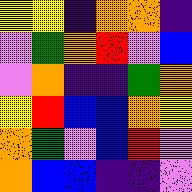[["yellow", "yellow", "indigo", "orange", "orange", "indigo"], ["violet", "green", "orange", "red", "violet", "blue"], ["violet", "orange", "indigo", "indigo", "green", "orange"], ["yellow", "red", "blue", "blue", "orange", "yellow"], ["orange", "green", "violet", "blue", "red", "violet"], ["orange", "blue", "blue", "indigo", "indigo", "violet"]]